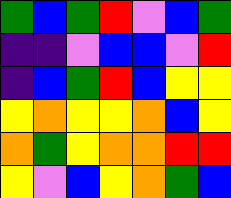[["green", "blue", "green", "red", "violet", "blue", "green"], ["indigo", "indigo", "violet", "blue", "blue", "violet", "red"], ["indigo", "blue", "green", "red", "blue", "yellow", "yellow"], ["yellow", "orange", "yellow", "yellow", "orange", "blue", "yellow"], ["orange", "green", "yellow", "orange", "orange", "red", "red"], ["yellow", "violet", "blue", "yellow", "orange", "green", "blue"]]